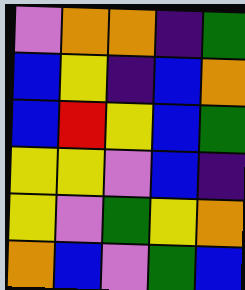[["violet", "orange", "orange", "indigo", "green"], ["blue", "yellow", "indigo", "blue", "orange"], ["blue", "red", "yellow", "blue", "green"], ["yellow", "yellow", "violet", "blue", "indigo"], ["yellow", "violet", "green", "yellow", "orange"], ["orange", "blue", "violet", "green", "blue"]]